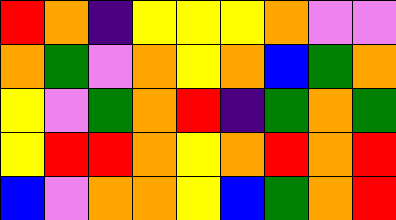[["red", "orange", "indigo", "yellow", "yellow", "yellow", "orange", "violet", "violet"], ["orange", "green", "violet", "orange", "yellow", "orange", "blue", "green", "orange"], ["yellow", "violet", "green", "orange", "red", "indigo", "green", "orange", "green"], ["yellow", "red", "red", "orange", "yellow", "orange", "red", "orange", "red"], ["blue", "violet", "orange", "orange", "yellow", "blue", "green", "orange", "red"]]